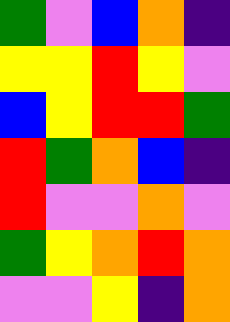[["green", "violet", "blue", "orange", "indigo"], ["yellow", "yellow", "red", "yellow", "violet"], ["blue", "yellow", "red", "red", "green"], ["red", "green", "orange", "blue", "indigo"], ["red", "violet", "violet", "orange", "violet"], ["green", "yellow", "orange", "red", "orange"], ["violet", "violet", "yellow", "indigo", "orange"]]